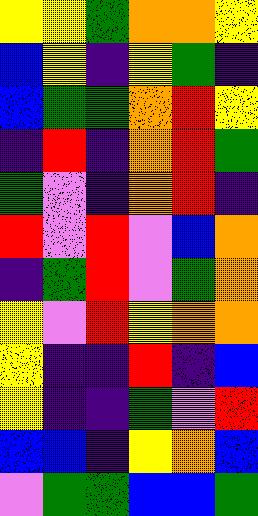[["yellow", "yellow", "green", "orange", "orange", "yellow"], ["blue", "yellow", "indigo", "yellow", "green", "indigo"], ["blue", "green", "green", "orange", "red", "yellow"], ["indigo", "red", "indigo", "orange", "red", "green"], ["green", "violet", "indigo", "orange", "red", "indigo"], ["red", "violet", "red", "violet", "blue", "orange"], ["indigo", "green", "red", "violet", "green", "orange"], ["yellow", "violet", "red", "yellow", "orange", "orange"], ["yellow", "indigo", "indigo", "red", "indigo", "blue"], ["yellow", "indigo", "indigo", "green", "violet", "red"], ["blue", "blue", "indigo", "yellow", "orange", "blue"], ["violet", "green", "green", "blue", "blue", "green"]]